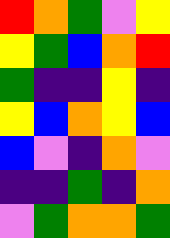[["red", "orange", "green", "violet", "yellow"], ["yellow", "green", "blue", "orange", "red"], ["green", "indigo", "indigo", "yellow", "indigo"], ["yellow", "blue", "orange", "yellow", "blue"], ["blue", "violet", "indigo", "orange", "violet"], ["indigo", "indigo", "green", "indigo", "orange"], ["violet", "green", "orange", "orange", "green"]]